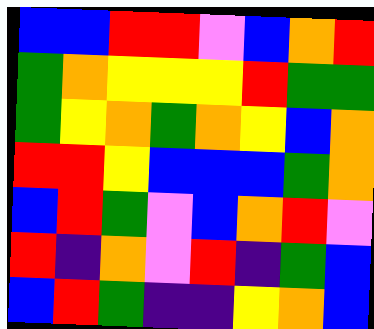[["blue", "blue", "red", "red", "violet", "blue", "orange", "red"], ["green", "orange", "yellow", "yellow", "yellow", "red", "green", "green"], ["green", "yellow", "orange", "green", "orange", "yellow", "blue", "orange"], ["red", "red", "yellow", "blue", "blue", "blue", "green", "orange"], ["blue", "red", "green", "violet", "blue", "orange", "red", "violet"], ["red", "indigo", "orange", "violet", "red", "indigo", "green", "blue"], ["blue", "red", "green", "indigo", "indigo", "yellow", "orange", "blue"]]